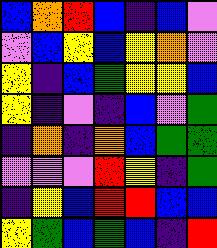[["blue", "orange", "red", "blue", "indigo", "blue", "violet"], ["violet", "blue", "yellow", "blue", "yellow", "orange", "violet"], ["yellow", "indigo", "blue", "green", "yellow", "yellow", "blue"], ["yellow", "indigo", "violet", "indigo", "blue", "violet", "green"], ["indigo", "orange", "indigo", "orange", "blue", "green", "green"], ["violet", "violet", "violet", "red", "yellow", "indigo", "green"], ["indigo", "yellow", "blue", "red", "red", "blue", "blue"], ["yellow", "green", "blue", "green", "blue", "indigo", "red"]]